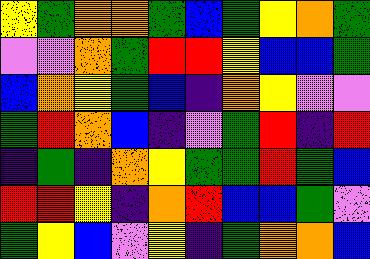[["yellow", "green", "orange", "orange", "green", "blue", "green", "yellow", "orange", "green"], ["violet", "violet", "orange", "green", "red", "red", "yellow", "blue", "blue", "green"], ["blue", "orange", "yellow", "green", "blue", "indigo", "orange", "yellow", "violet", "violet"], ["green", "red", "orange", "blue", "indigo", "violet", "green", "red", "indigo", "red"], ["indigo", "green", "indigo", "orange", "yellow", "green", "green", "red", "green", "blue"], ["red", "red", "yellow", "indigo", "orange", "red", "blue", "blue", "green", "violet"], ["green", "yellow", "blue", "violet", "yellow", "indigo", "green", "orange", "orange", "blue"]]